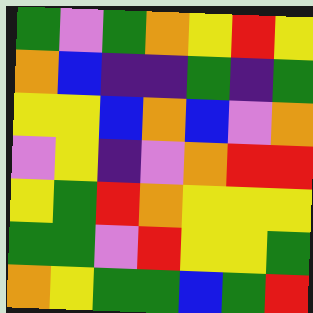[["green", "violet", "green", "orange", "yellow", "red", "yellow"], ["orange", "blue", "indigo", "indigo", "green", "indigo", "green"], ["yellow", "yellow", "blue", "orange", "blue", "violet", "orange"], ["violet", "yellow", "indigo", "violet", "orange", "red", "red"], ["yellow", "green", "red", "orange", "yellow", "yellow", "yellow"], ["green", "green", "violet", "red", "yellow", "yellow", "green"], ["orange", "yellow", "green", "green", "blue", "green", "red"]]